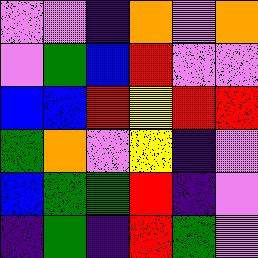[["violet", "violet", "indigo", "orange", "violet", "orange"], ["violet", "green", "blue", "red", "violet", "violet"], ["blue", "blue", "red", "yellow", "red", "red"], ["green", "orange", "violet", "yellow", "indigo", "violet"], ["blue", "green", "green", "red", "indigo", "violet"], ["indigo", "green", "indigo", "red", "green", "violet"]]